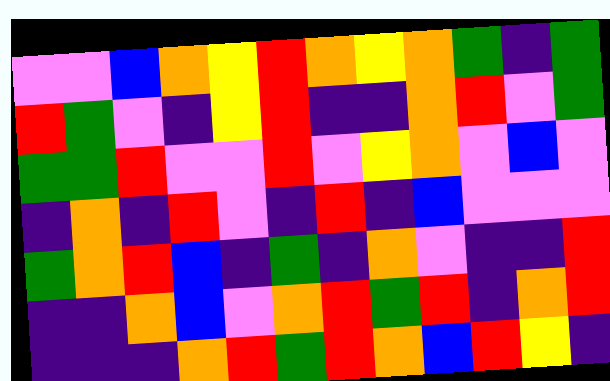[["violet", "violet", "blue", "orange", "yellow", "red", "orange", "yellow", "orange", "green", "indigo", "green"], ["red", "green", "violet", "indigo", "yellow", "red", "indigo", "indigo", "orange", "red", "violet", "green"], ["green", "green", "red", "violet", "violet", "red", "violet", "yellow", "orange", "violet", "blue", "violet"], ["indigo", "orange", "indigo", "red", "violet", "indigo", "red", "indigo", "blue", "violet", "violet", "violet"], ["green", "orange", "red", "blue", "indigo", "green", "indigo", "orange", "violet", "indigo", "indigo", "red"], ["indigo", "indigo", "orange", "blue", "violet", "orange", "red", "green", "red", "indigo", "orange", "red"], ["indigo", "indigo", "indigo", "orange", "red", "green", "red", "orange", "blue", "red", "yellow", "indigo"]]